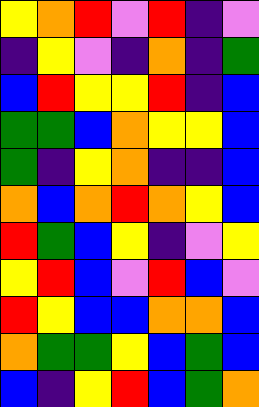[["yellow", "orange", "red", "violet", "red", "indigo", "violet"], ["indigo", "yellow", "violet", "indigo", "orange", "indigo", "green"], ["blue", "red", "yellow", "yellow", "red", "indigo", "blue"], ["green", "green", "blue", "orange", "yellow", "yellow", "blue"], ["green", "indigo", "yellow", "orange", "indigo", "indigo", "blue"], ["orange", "blue", "orange", "red", "orange", "yellow", "blue"], ["red", "green", "blue", "yellow", "indigo", "violet", "yellow"], ["yellow", "red", "blue", "violet", "red", "blue", "violet"], ["red", "yellow", "blue", "blue", "orange", "orange", "blue"], ["orange", "green", "green", "yellow", "blue", "green", "blue"], ["blue", "indigo", "yellow", "red", "blue", "green", "orange"]]